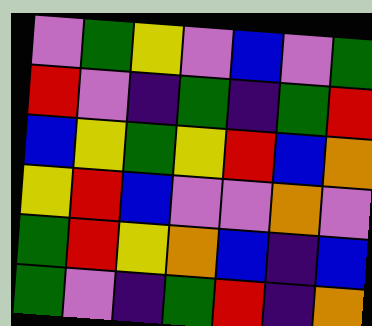[["violet", "green", "yellow", "violet", "blue", "violet", "green"], ["red", "violet", "indigo", "green", "indigo", "green", "red"], ["blue", "yellow", "green", "yellow", "red", "blue", "orange"], ["yellow", "red", "blue", "violet", "violet", "orange", "violet"], ["green", "red", "yellow", "orange", "blue", "indigo", "blue"], ["green", "violet", "indigo", "green", "red", "indigo", "orange"]]